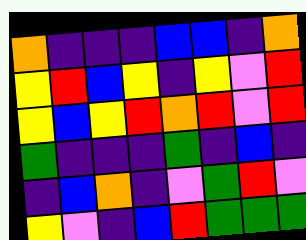[["orange", "indigo", "indigo", "indigo", "blue", "blue", "indigo", "orange"], ["yellow", "red", "blue", "yellow", "indigo", "yellow", "violet", "red"], ["yellow", "blue", "yellow", "red", "orange", "red", "violet", "red"], ["green", "indigo", "indigo", "indigo", "green", "indigo", "blue", "indigo"], ["indigo", "blue", "orange", "indigo", "violet", "green", "red", "violet"], ["yellow", "violet", "indigo", "blue", "red", "green", "green", "green"]]